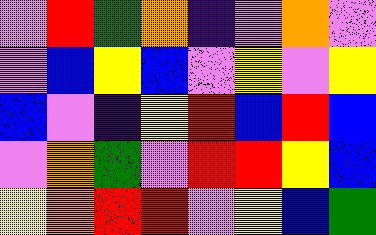[["violet", "red", "green", "orange", "indigo", "violet", "orange", "violet"], ["violet", "blue", "yellow", "blue", "violet", "yellow", "violet", "yellow"], ["blue", "violet", "indigo", "yellow", "red", "blue", "red", "blue"], ["violet", "orange", "green", "violet", "red", "red", "yellow", "blue"], ["yellow", "orange", "red", "red", "violet", "yellow", "blue", "green"]]